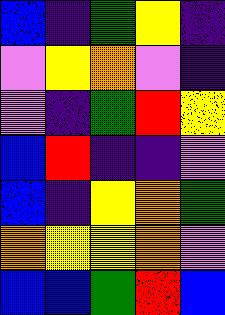[["blue", "indigo", "green", "yellow", "indigo"], ["violet", "yellow", "orange", "violet", "indigo"], ["violet", "indigo", "green", "red", "yellow"], ["blue", "red", "indigo", "indigo", "violet"], ["blue", "indigo", "yellow", "orange", "green"], ["orange", "yellow", "yellow", "orange", "violet"], ["blue", "blue", "green", "red", "blue"]]